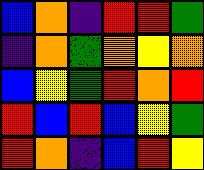[["blue", "orange", "indigo", "red", "red", "green"], ["indigo", "orange", "green", "orange", "yellow", "orange"], ["blue", "yellow", "green", "red", "orange", "red"], ["red", "blue", "red", "blue", "yellow", "green"], ["red", "orange", "indigo", "blue", "red", "yellow"]]